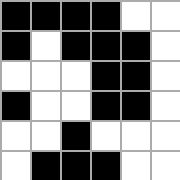[["black", "black", "black", "black", "white", "white"], ["black", "white", "black", "black", "black", "white"], ["white", "white", "white", "black", "black", "white"], ["black", "white", "white", "black", "black", "white"], ["white", "white", "black", "white", "white", "white"], ["white", "black", "black", "black", "white", "white"]]